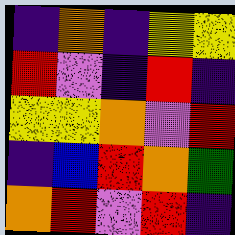[["indigo", "orange", "indigo", "yellow", "yellow"], ["red", "violet", "indigo", "red", "indigo"], ["yellow", "yellow", "orange", "violet", "red"], ["indigo", "blue", "red", "orange", "green"], ["orange", "red", "violet", "red", "indigo"]]